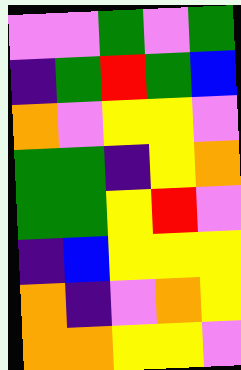[["violet", "violet", "green", "violet", "green"], ["indigo", "green", "red", "green", "blue"], ["orange", "violet", "yellow", "yellow", "violet"], ["green", "green", "indigo", "yellow", "orange"], ["green", "green", "yellow", "red", "violet"], ["indigo", "blue", "yellow", "yellow", "yellow"], ["orange", "indigo", "violet", "orange", "yellow"], ["orange", "orange", "yellow", "yellow", "violet"]]